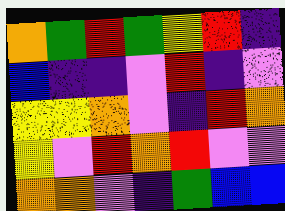[["orange", "green", "red", "green", "yellow", "red", "indigo"], ["blue", "indigo", "indigo", "violet", "red", "indigo", "violet"], ["yellow", "yellow", "orange", "violet", "indigo", "red", "orange"], ["yellow", "violet", "red", "orange", "red", "violet", "violet"], ["orange", "orange", "violet", "indigo", "green", "blue", "blue"]]